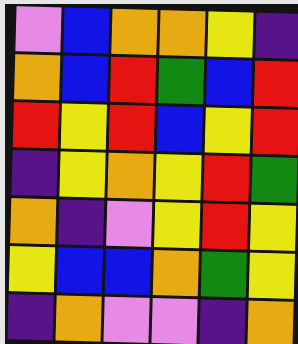[["violet", "blue", "orange", "orange", "yellow", "indigo"], ["orange", "blue", "red", "green", "blue", "red"], ["red", "yellow", "red", "blue", "yellow", "red"], ["indigo", "yellow", "orange", "yellow", "red", "green"], ["orange", "indigo", "violet", "yellow", "red", "yellow"], ["yellow", "blue", "blue", "orange", "green", "yellow"], ["indigo", "orange", "violet", "violet", "indigo", "orange"]]